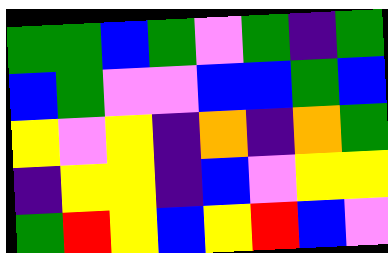[["green", "green", "blue", "green", "violet", "green", "indigo", "green"], ["blue", "green", "violet", "violet", "blue", "blue", "green", "blue"], ["yellow", "violet", "yellow", "indigo", "orange", "indigo", "orange", "green"], ["indigo", "yellow", "yellow", "indigo", "blue", "violet", "yellow", "yellow"], ["green", "red", "yellow", "blue", "yellow", "red", "blue", "violet"]]